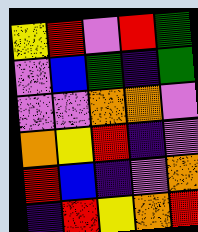[["yellow", "red", "violet", "red", "green"], ["violet", "blue", "green", "indigo", "green"], ["violet", "violet", "orange", "orange", "violet"], ["orange", "yellow", "red", "indigo", "violet"], ["red", "blue", "indigo", "violet", "orange"], ["indigo", "red", "yellow", "orange", "red"]]